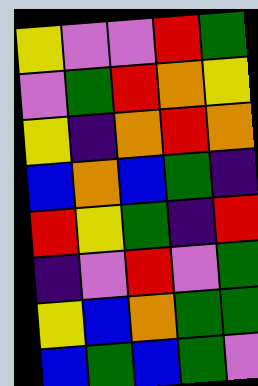[["yellow", "violet", "violet", "red", "green"], ["violet", "green", "red", "orange", "yellow"], ["yellow", "indigo", "orange", "red", "orange"], ["blue", "orange", "blue", "green", "indigo"], ["red", "yellow", "green", "indigo", "red"], ["indigo", "violet", "red", "violet", "green"], ["yellow", "blue", "orange", "green", "green"], ["blue", "green", "blue", "green", "violet"]]